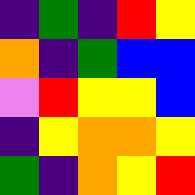[["indigo", "green", "indigo", "red", "yellow"], ["orange", "indigo", "green", "blue", "blue"], ["violet", "red", "yellow", "yellow", "blue"], ["indigo", "yellow", "orange", "orange", "yellow"], ["green", "indigo", "orange", "yellow", "red"]]